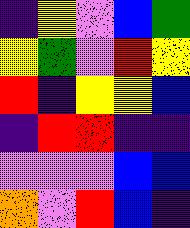[["indigo", "yellow", "violet", "blue", "green"], ["yellow", "green", "violet", "red", "yellow"], ["red", "indigo", "yellow", "yellow", "blue"], ["indigo", "red", "red", "indigo", "indigo"], ["violet", "violet", "violet", "blue", "blue"], ["orange", "violet", "red", "blue", "indigo"]]